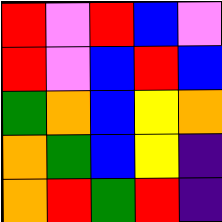[["red", "violet", "red", "blue", "violet"], ["red", "violet", "blue", "red", "blue"], ["green", "orange", "blue", "yellow", "orange"], ["orange", "green", "blue", "yellow", "indigo"], ["orange", "red", "green", "red", "indigo"]]